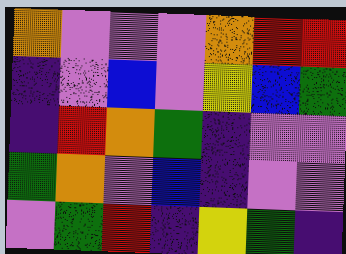[["orange", "violet", "violet", "violet", "orange", "red", "red"], ["indigo", "violet", "blue", "violet", "yellow", "blue", "green"], ["indigo", "red", "orange", "green", "indigo", "violet", "violet"], ["green", "orange", "violet", "blue", "indigo", "violet", "violet"], ["violet", "green", "red", "indigo", "yellow", "green", "indigo"]]